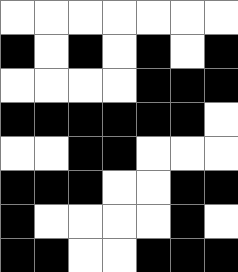[["white", "white", "white", "white", "white", "white", "white"], ["black", "white", "black", "white", "black", "white", "black"], ["white", "white", "white", "white", "black", "black", "black"], ["black", "black", "black", "black", "black", "black", "white"], ["white", "white", "black", "black", "white", "white", "white"], ["black", "black", "black", "white", "white", "black", "black"], ["black", "white", "white", "white", "white", "black", "white"], ["black", "black", "white", "white", "black", "black", "black"]]